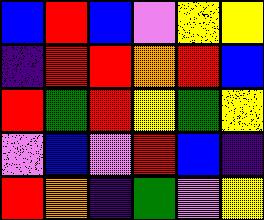[["blue", "red", "blue", "violet", "yellow", "yellow"], ["indigo", "red", "red", "orange", "red", "blue"], ["red", "green", "red", "yellow", "green", "yellow"], ["violet", "blue", "violet", "red", "blue", "indigo"], ["red", "orange", "indigo", "green", "violet", "yellow"]]